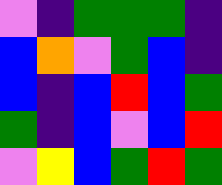[["violet", "indigo", "green", "green", "green", "indigo"], ["blue", "orange", "violet", "green", "blue", "indigo"], ["blue", "indigo", "blue", "red", "blue", "green"], ["green", "indigo", "blue", "violet", "blue", "red"], ["violet", "yellow", "blue", "green", "red", "green"]]